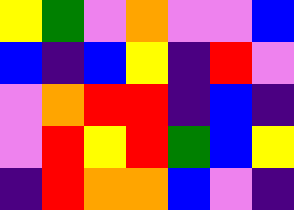[["yellow", "green", "violet", "orange", "violet", "violet", "blue"], ["blue", "indigo", "blue", "yellow", "indigo", "red", "violet"], ["violet", "orange", "red", "red", "indigo", "blue", "indigo"], ["violet", "red", "yellow", "red", "green", "blue", "yellow"], ["indigo", "red", "orange", "orange", "blue", "violet", "indigo"]]